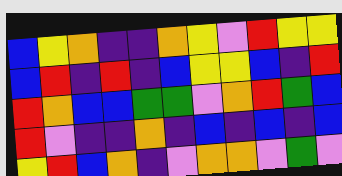[["blue", "yellow", "orange", "indigo", "indigo", "orange", "yellow", "violet", "red", "yellow", "yellow"], ["blue", "red", "indigo", "red", "indigo", "blue", "yellow", "yellow", "blue", "indigo", "red"], ["red", "orange", "blue", "blue", "green", "green", "violet", "orange", "red", "green", "blue"], ["red", "violet", "indigo", "indigo", "orange", "indigo", "blue", "indigo", "blue", "indigo", "blue"], ["yellow", "red", "blue", "orange", "indigo", "violet", "orange", "orange", "violet", "green", "violet"]]